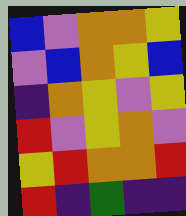[["blue", "violet", "orange", "orange", "yellow"], ["violet", "blue", "orange", "yellow", "blue"], ["indigo", "orange", "yellow", "violet", "yellow"], ["red", "violet", "yellow", "orange", "violet"], ["yellow", "red", "orange", "orange", "red"], ["red", "indigo", "green", "indigo", "indigo"]]